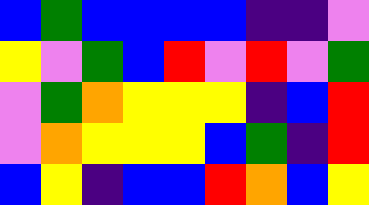[["blue", "green", "blue", "blue", "blue", "blue", "indigo", "indigo", "violet"], ["yellow", "violet", "green", "blue", "red", "violet", "red", "violet", "green"], ["violet", "green", "orange", "yellow", "yellow", "yellow", "indigo", "blue", "red"], ["violet", "orange", "yellow", "yellow", "yellow", "blue", "green", "indigo", "red"], ["blue", "yellow", "indigo", "blue", "blue", "red", "orange", "blue", "yellow"]]